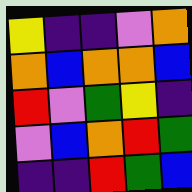[["yellow", "indigo", "indigo", "violet", "orange"], ["orange", "blue", "orange", "orange", "blue"], ["red", "violet", "green", "yellow", "indigo"], ["violet", "blue", "orange", "red", "green"], ["indigo", "indigo", "red", "green", "blue"]]